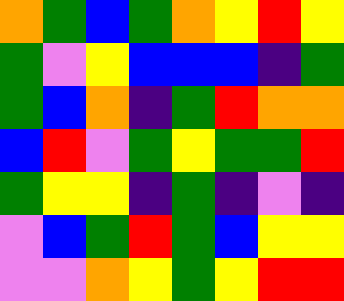[["orange", "green", "blue", "green", "orange", "yellow", "red", "yellow"], ["green", "violet", "yellow", "blue", "blue", "blue", "indigo", "green"], ["green", "blue", "orange", "indigo", "green", "red", "orange", "orange"], ["blue", "red", "violet", "green", "yellow", "green", "green", "red"], ["green", "yellow", "yellow", "indigo", "green", "indigo", "violet", "indigo"], ["violet", "blue", "green", "red", "green", "blue", "yellow", "yellow"], ["violet", "violet", "orange", "yellow", "green", "yellow", "red", "red"]]